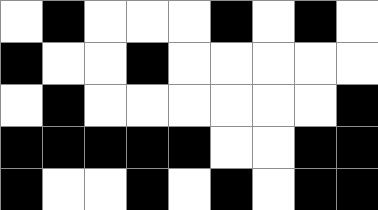[["white", "black", "white", "white", "white", "black", "white", "black", "white"], ["black", "white", "white", "black", "white", "white", "white", "white", "white"], ["white", "black", "white", "white", "white", "white", "white", "white", "black"], ["black", "black", "black", "black", "black", "white", "white", "black", "black"], ["black", "white", "white", "black", "white", "black", "white", "black", "black"]]